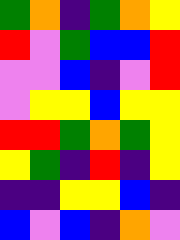[["green", "orange", "indigo", "green", "orange", "yellow"], ["red", "violet", "green", "blue", "blue", "red"], ["violet", "violet", "blue", "indigo", "violet", "red"], ["violet", "yellow", "yellow", "blue", "yellow", "yellow"], ["red", "red", "green", "orange", "green", "yellow"], ["yellow", "green", "indigo", "red", "indigo", "yellow"], ["indigo", "indigo", "yellow", "yellow", "blue", "indigo"], ["blue", "violet", "blue", "indigo", "orange", "violet"]]